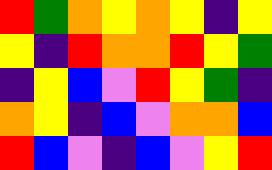[["red", "green", "orange", "yellow", "orange", "yellow", "indigo", "yellow"], ["yellow", "indigo", "red", "orange", "orange", "red", "yellow", "green"], ["indigo", "yellow", "blue", "violet", "red", "yellow", "green", "indigo"], ["orange", "yellow", "indigo", "blue", "violet", "orange", "orange", "blue"], ["red", "blue", "violet", "indigo", "blue", "violet", "yellow", "red"]]